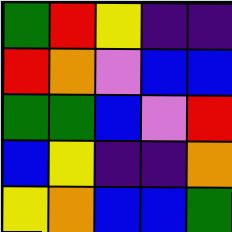[["green", "red", "yellow", "indigo", "indigo"], ["red", "orange", "violet", "blue", "blue"], ["green", "green", "blue", "violet", "red"], ["blue", "yellow", "indigo", "indigo", "orange"], ["yellow", "orange", "blue", "blue", "green"]]